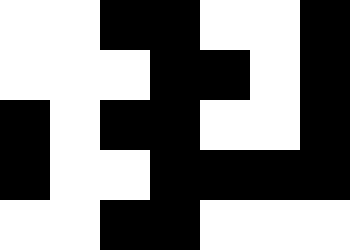[["white", "white", "black", "black", "white", "white", "black"], ["white", "white", "white", "black", "black", "white", "black"], ["black", "white", "black", "black", "white", "white", "black"], ["black", "white", "white", "black", "black", "black", "black"], ["white", "white", "black", "black", "white", "white", "white"]]